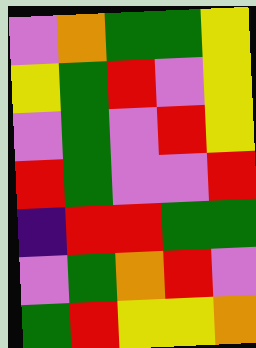[["violet", "orange", "green", "green", "yellow"], ["yellow", "green", "red", "violet", "yellow"], ["violet", "green", "violet", "red", "yellow"], ["red", "green", "violet", "violet", "red"], ["indigo", "red", "red", "green", "green"], ["violet", "green", "orange", "red", "violet"], ["green", "red", "yellow", "yellow", "orange"]]